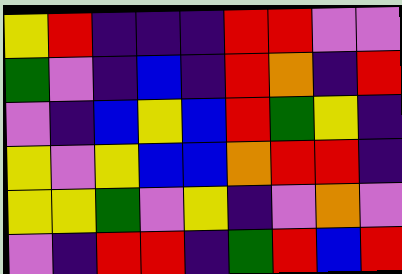[["yellow", "red", "indigo", "indigo", "indigo", "red", "red", "violet", "violet"], ["green", "violet", "indigo", "blue", "indigo", "red", "orange", "indigo", "red"], ["violet", "indigo", "blue", "yellow", "blue", "red", "green", "yellow", "indigo"], ["yellow", "violet", "yellow", "blue", "blue", "orange", "red", "red", "indigo"], ["yellow", "yellow", "green", "violet", "yellow", "indigo", "violet", "orange", "violet"], ["violet", "indigo", "red", "red", "indigo", "green", "red", "blue", "red"]]